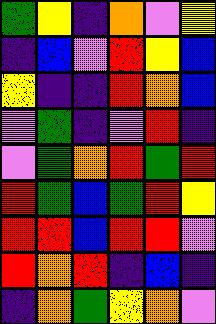[["green", "yellow", "indigo", "orange", "violet", "yellow"], ["indigo", "blue", "violet", "red", "yellow", "blue"], ["yellow", "indigo", "indigo", "red", "orange", "blue"], ["violet", "green", "indigo", "violet", "red", "indigo"], ["violet", "green", "orange", "red", "green", "red"], ["red", "green", "blue", "green", "red", "yellow"], ["red", "red", "blue", "red", "red", "violet"], ["red", "orange", "red", "indigo", "blue", "indigo"], ["indigo", "orange", "green", "yellow", "orange", "violet"]]